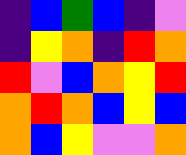[["indigo", "blue", "green", "blue", "indigo", "violet"], ["indigo", "yellow", "orange", "indigo", "red", "orange"], ["red", "violet", "blue", "orange", "yellow", "red"], ["orange", "red", "orange", "blue", "yellow", "blue"], ["orange", "blue", "yellow", "violet", "violet", "orange"]]